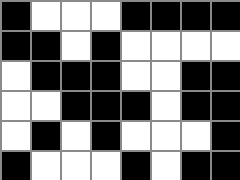[["black", "white", "white", "white", "black", "black", "black", "black"], ["black", "black", "white", "black", "white", "white", "white", "white"], ["white", "black", "black", "black", "white", "white", "black", "black"], ["white", "white", "black", "black", "black", "white", "black", "black"], ["white", "black", "white", "black", "white", "white", "white", "black"], ["black", "white", "white", "white", "black", "white", "black", "black"]]